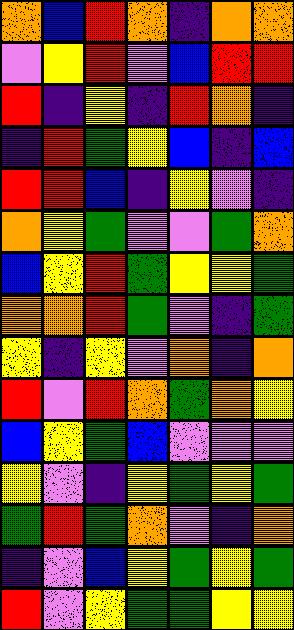[["orange", "blue", "red", "orange", "indigo", "orange", "orange"], ["violet", "yellow", "red", "violet", "blue", "red", "red"], ["red", "indigo", "yellow", "indigo", "red", "orange", "indigo"], ["indigo", "red", "green", "yellow", "blue", "indigo", "blue"], ["red", "red", "blue", "indigo", "yellow", "violet", "indigo"], ["orange", "yellow", "green", "violet", "violet", "green", "orange"], ["blue", "yellow", "red", "green", "yellow", "yellow", "green"], ["orange", "orange", "red", "green", "violet", "indigo", "green"], ["yellow", "indigo", "yellow", "violet", "orange", "indigo", "orange"], ["red", "violet", "red", "orange", "green", "orange", "yellow"], ["blue", "yellow", "green", "blue", "violet", "violet", "violet"], ["yellow", "violet", "indigo", "yellow", "green", "yellow", "green"], ["green", "red", "green", "orange", "violet", "indigo", "orange"], ["indigo", "violet", "blue", "yellow", "green", "yellow", "green"], ["red", "violet", "yellow", "green", "green", "yellow", "yellow"]]